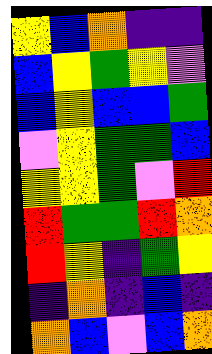[["yellow", "blue", "orange", "indigo", "indigo"], ["blue", "yellow", "green", "yellow", "violet"], ["blue", "yellow", "blue", "blue", "green"], ["violet", "yellow", "green", "green", "blue"], ["yellow", "yellow", "green", "violet", "red"], ["red", "green", "green", "red", "orange"], ["red", "yellow", "indigo", "green", "yellow"], ["indigo", "orange", "indigo", "blue", "indigo"], ["orange", "blue", "violet", "blue", "orange"]]